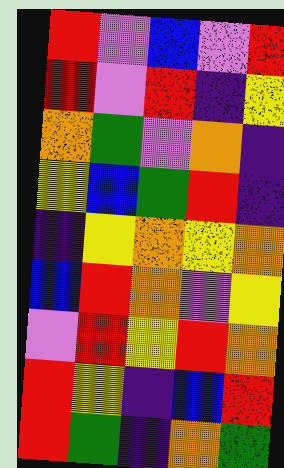[["red", "violet", "blue", "violet", "red"], ["red", "violet", "red", "indigo", "yellow"], ["orange", "green", "violet", "orange", "indigo"], ["yellow", "blue", "green", "red", "indigo"], ["indigo", "yellow", "orange", "yellow", "orange"], ["blue", "red", "orange", "violet", "yellow"], ["violet", "red", "yellow", "red", "orange"], ["red", "yellow", "indigo", "blue", "red"], ["red", "green", "indigo", "orange", "green"]]